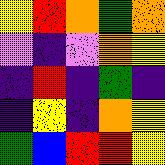[["yellow", "red", "orange", "green", "orange"], ["violet", "indigo", "violet", "orange", "yellow"], ["indigo", "red", "indigo", "green", "indigo"], ["indigo", "yellow", "indigo", "orange", "yellow"], ["green", "blue", "red", "red", "yellow"]]